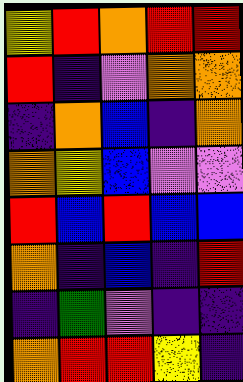[["yellow", "red", "orange", "red", "red"], ["red", "indigo", "violet", "orange", "orange"], ["indigo", "orange", "blue", "indigo", "orange"], ["orange", "yellow", "blue", "violet", "violet"], ["red", "blue", "red", "blue", "blue"], ["orange", "indigo", "blue", "indigo", "red"], ["indigo", "green", "violet", "indigo", "indigo"], ["orange", "red", "red", "yellow", "indigo"]]